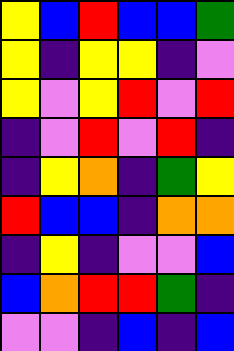[["yellow", "blue", "red", "blue", "blue", "green"], ["yellow", "indigo", "yellow", "yellow", "indigo", "violet"], ["yellow", "violet", "yellow", "red", "violet", "red"], ["indigo", "violet", "red", "violet", "red", "indigo"], ["indigo", "yellow", "orange", "indigo", "green", "yellow"], ["red", "blue", "blue", "indigo", "orange", "orange"], ["indigo", "yellow", "indigo", "violet", "violet", "blue"], ["blue", "orange", "red", "red", "green", "indigo"], ["violet", "violet", "indigo", "blue", "indigo", "blue"]]